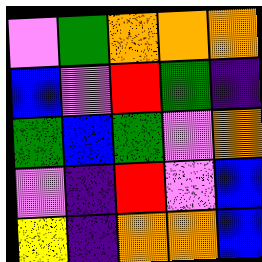[["violet", "green", "orange", "orange", "orange"], ["blue", "violet", "red", "green", "indigo"], ["green", "blue", "green", "violet", "orange"], ["violet", "indigo", "red", "violet", "blue"], ["yellow", "indigo", "orange", "orange", "blue"]]